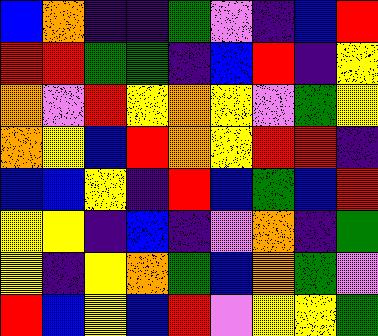[["blue", "orange", "indigo", "indigo", "green", "violet", "indigo", "blue", "red"], ["red", "red", "green", "green", "indigo", "blue", "red", "indigo", "yellow"], ["orange", "violet", "red", "yellow", "orange", "yellow", "violet", "green", "yellow"], ["orange", "yellow", "blue", "red", "orange", "yellow", "red", "red", "indigo"], ["blue", "blue", "yellow", "indigo", "red", "blue", "green", "blue", "red"], ["yellow", "yellow", "indigo", "blue", "indigo", "violet", "orange", "indigo", "green"], ["yellow", "indigo", "yellow", "orange", "green", "blue", "orange", "green", "violet"], ["red", "blue", "yellow", "blue", "red", "violet", "yellow", "yellow", "green"]]